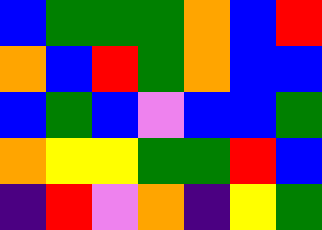[["blue", "green", "green", "green", "orange", "blue", "red"], ["orange", "blue", "red", "green", "orange", "blue", "blue"], ["blue", "green", "blue", "violet", "blue", "blue", "green"], ["orange", "yellow", "yellow", "green", "green", "red", "blue"], ["indigo", "red", "violet", "orange", "indigo", "yellow", "green"]]